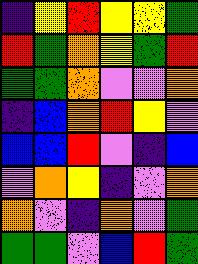[["indigo", "yellow", "red", "yellow", "yellow", "green"], ["red", "green", "orange", "yellow", "green", "red"], ["green", "green", "orange", "violet", "violet", "orange"], ["indigo", "blue", "orange", "red", "yellow", "violet"], ["blue", "blue", "red", "violet", "indigo", "blue"], ["violet", "orange", "yellow", "indigo", "violet", "orange"], ["orange", "violet", "indigo", "orange", "violet", "green"], ["green", "green", "violet", "blue", "red", "green"]]